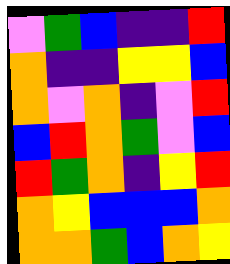[["violet", "green", "blue", "indigo", "indigo", "red"], ["orange", "indigo", "indigo", "yellow", "yellow", "blue"], ["orange", "violet", "orange", "indigo", "violet", "red"], ["blue", "red", "orange", "green", "violet", "blue"], ["red", "green", "orange", "indigo", "yellow", "red"], ["orange", "yellow", "blue", "blue", "blue", "orange"], ["orange", "orange", "green", "blue", "orange", "yellow"]]